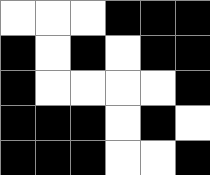[["white", "white", "white", "black", "black", "black"], ["black", "white", "black", "white", "black", "black"], ["black", "white", "white", "white", "white", "black"], ["black", "black", "black", "white", "black", "white"], ["black", "black", "black", "white", "white", "black"]]